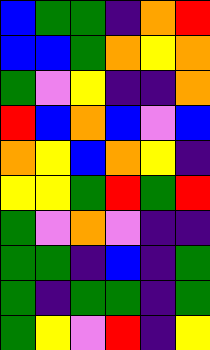[["blue", "green", "green", "indigo", "orange", "red"], ["blue", "blue", "green", "orange", "yellow", "orange"], ["green", "violet", "yellow", "indigo", "indigo", "orange"], ["red", "blue", "orange", "blue", "violet", "blue"], ["orange", "yellow", "blue", "orange", "yellow", "indigo"], ["yellow", "yellow", "green", "red", "green", "red"], ["green", "violet", "orange", "violet", "indigo", "indigo"], ["green", "green", "indigo", "blue", "indigo", "green"], ["green", "indigo", "green", "green", "indigo", "green"], ["green", "yellow", "violet", "red", "indigo", "yellow"]]